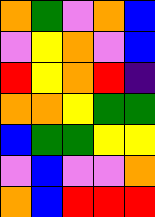[["orange", "green", "violet", "orange", "blue"], ["violet", "yellow", "orange", "violet", "blue"], ["red", "yellow", "orange", "red", "indigo"], ["orange", "orange", "yellow", "green", "green"], ["blue", "green", "green", "yellow", "yellow"], ["violet", "blue", "violet", "violet", "orange"], ["orange", "blue", "red", "red", "red"]]